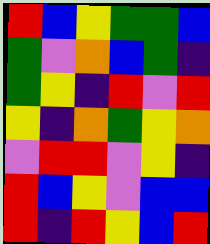[["red", "blue", "yellow", "green", "green", "blue"], ["green", "violet", "orange", "blue", "green", "indigo"], ["green", "yellow", "indigo", "red", "violet", "red"], ["yellow", "indigo", "orange", "green", "yellow", "orange"], ["violet", "red", "red", "violet", "yellow", "indigo"], ["red", "blue", "yellow", "violet", "blue", "blue"], ["red", "indigo", "red", "yellow", "blue", "red"]]